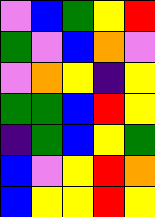[["violet", "blue", "green", "yellow", "red"], ["green", "violet", "blue", "orange", "violet"], ["violet", "orange", "yellow", "indigo", "yellow"], ["green", "green", "blue", "red", "yellow"], ["indigo", "green", "blue", "yellow", "green"], ["blue", "violet", "yellow", "red", "orange"], ["blue", "yellow", "yellow", "red", "yellow"]]